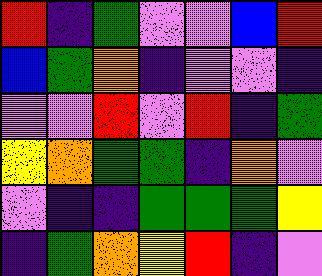[["red", "indigo", "green", "violet", "violet", "blue", "red"], ["blue", "green", "orange", "indigo", "violet", "violet", "indigo"], ["violet", "violet", "red", "violet", "red", "indigo", "green"], ["yellow", "orange", "green", "green", "indigo", "orange", "violet"], ["violet", "indigo", "indigo", "green", "green", "green", "yellow"], ["indigo", "green", "orange", "yellow", "red", "indigo", "violet"]]